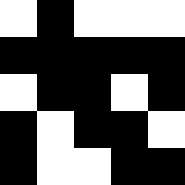[["white", "black", "white", "white", "white"], ["black", "black", "black", "black", "black"], ["white", "black", "black", "white", "black"], ["black", "white", "black", "black", "white"], ["black", "white", "white", "black", "black"]]